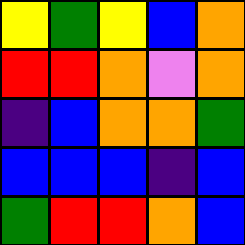[["yellow", "green", "yellow", "blue", "orange"], ["red", "red", "orange", "violet", "orange"], ["indigo", "blue", "orange", "orange", "green"], ["blue", "blue", "blue", "indigo", "blue"], ["green", "red", "red", "orange", "blue"]]